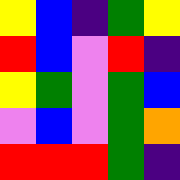[["yellow", "blue", "indigo", "green", "yellow"], ["red", "blue", "violet", "red", "indigo"], ["yellow", "green", "violet", "green", "blue"], ["violet", "blue", "violet", "green", "orange"], ["red", "red", "red", "green", "indigo"]]